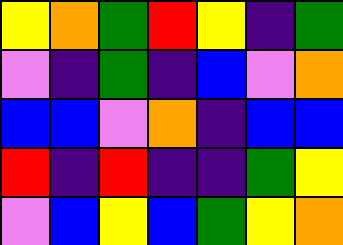[["yellow", "orange", "green", "red", "yellow", "indigo", "green"], ["violet", "indigo", "green", "indigo", "blue", "violet", "orange"], ["blue", "blue", "violet", "orange", "indigo", "blue", "blue"], ["red", "indigo", "red", "indigo", "indigo", "green", "yellow"], ["violet", "blue", "yellow", "blue", "green", "yellow", "orange"]]